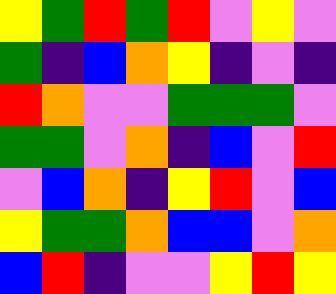[["yellow", "green", "red", "green", "red", "violet", "yellow", "violet"], ["green", "indigo", "blue", "orange", "yellow", "indigo", "violet", "indigo"], ["red", "orange", "violet", "violet", "green", "green", "green", "violet"], ["green", "green", "violet", "orange", "indigo", "blue", "violet", "red"], ["violet", "blue", "orange", "indigo", "yellow", "red", "violet", "blue"], ["yellow", "green", "green", "orange", "blue", "blue", "violet", "orange"], ["blue", "red", "indigo", "violet", "violet", "yellow", "red", "yellow"]]